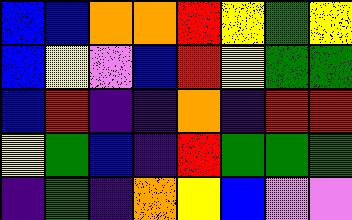[["blue", "blue", "orange", "orange", "red", "yellow", "green", "yellow"], ["blue", "yellow", "violet", "blue", "red", "yellow", "green", "green"], ["blue", "red", "indigo", "indigo", "orange", "indigo", "red", "red"], ["yellow", "green", "blue", "indigo", "red", "green", "green", "green"], ["indigo", "green", "indigo", "orange", "yellow", "blue", "violet", "violet"]]